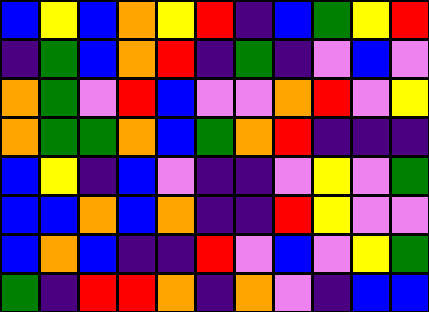[["blue", "yellow", "blue", "orange", "yellow", "red", "indigo", "blue", "green", "yellow", "red"], ["indigo", "green", "blue", "orange", "red", "indigo", "green", "indigo", "violet", "blue", "violet"], ["orange", "green", "violet", "red", "blue", "violet", "violet", "orange", "red", "violet", "yellow"], ["orange", "green", "green", "orange", "blue", "green", "orange", "red", "indigo", "indigo", "indigo"], ["blue", "yellow", "indigo", "blue", "violet", "indigo", "indigo", "violet", "yellow", "violet", "green"], ["blue", "blue", "orange", "blue", "orange", "indigo", "indigo", "red", "yellow", "violet", "violet"], ["blue", "orange", "blue", "indigo", "indigo", "red", "violet", "blue", "violet", "yellow", "green"], ["green", "indigo", "red", "red", "orange", "indigo", "orange", "violet", "indigo", "blue", "blue"]]